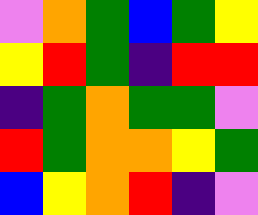[["violet", "orange", "green", "blue", "green", "yellow"], ["yellow", "red", "green", "indigo", "red", "red"], ["indigo", "green", "orange", "green", "green", "violet"], ["red", "green", "orange", "orange", "yellow", "green"], ["blue", "yellow", "orange", "red", "indigo", "violet"]]